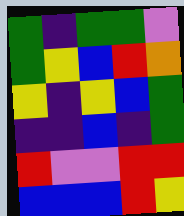[["green", "indigo", "green", "green", "violet"], ["green", "yellow", "blue", "red", "orange"], ["yellow", "indigo", "yellow", "blue", "green"], ["indigo", "indigo", "blue", "indigo", "green"], ["red", "violet", "violet", "red", "red"], ["blue", "blue", "blue", "red", "yellow"]]